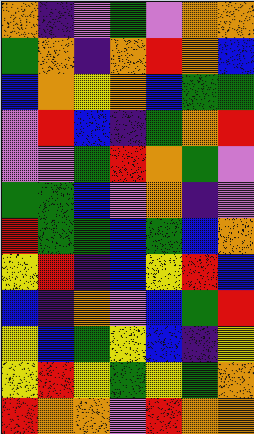[["orange", "indigo", "violet", "green", "violet", "orange", "orange"], ["green", "orange", "indigo", "orange", "red", "orange", "blue"], ["blue", "orange", "yellow", "orange", "blue", "green", "green"], ["violet", "red", "blue", "indigo", "green", "orange", "red"], ["violet", "violet", "green", "red", "orange", "green", "violet"], ["green", "green", "blue", "violet", "orange", "indigo", "violet"], ["red", "green", "green", "blue", "green", "blue", "orange"], ["yellow", "red", "indigo", "blue", "yellow", "red", "blue"], ["blue", "indigo", "orange", "violet", "blue", "green", "red"], ["yellow", "blue", "green", "yellow", "blue", "indigo", "yellow"], ["yellow", "red", "yellow", "green", "yellow", "green", "orange"], ["red", "orange", "orange", "violet", "red", "orange", "orange"]]